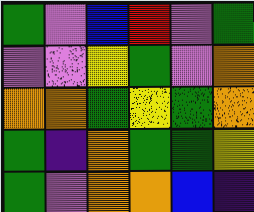[["green", "violet", "blue", "red", "violet", "green"], ["violet", "violet", "yellow", "green", "violet", "orange"], ["orange", "orange", "green", "yellow", "green", "orange"], ["green", "indigo", "orange", "green", "green", "yellow"], ["green", "violet", "orange", "orange", "blue", "indigo"]]